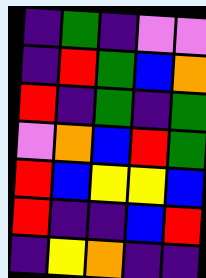[["indigo", "green", "indigo", "violet", "violet"], ["indigo", "red", "green", "blue", "orange"], ["red", "indigo", "green", "indigo", "green"], ["violet", "orange", "blue", "red", "green"], ["red", "blue", "yellow", "yellow", "blue"], ["red", "indigo", "indigo", "blue", "red"], ["indigo", "yellow", "orange", "indigo", "indigo"]]